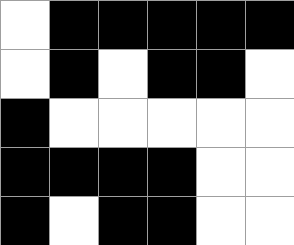[["white", "black", "black", "black", "black", "black"], ["white", "black", "white", "black", "black", "white"], ["black", "white", "white", "white", "white", "white"], ["black", "black", "black", "black", "white", "white"], ["black", "white", "black", "black", "white", "white"]]